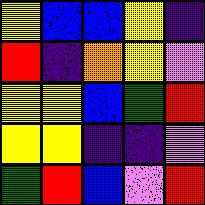[["yellow", "blue", "blue", "yellow", "indigo"], ["red", "indigo", "orange", "yellow", "violet"], ["yellow", "yellow", "blue", "green", "red"], ["yellow", "yellow", "indigo", "indigo", "violet"], ["green", "red", "blue", "violet", "red"]]